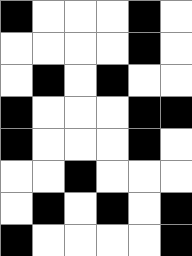[["black", "white", "white", "white", "black", "white"], ["white", "white", "white", "white", "black", "white"], ["white", "black", "white", "black", "white", "white"], ["black", "white", "white", "white", "black", "black"], ["black", "white", "white", "white", "black", "white"], ["white", "white", "black", "white", "white", "white"], ["white", "black", "white", "black", "white", "black"], ["black", "white", "white", "white", "white", "black"]]